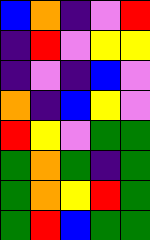[["blue", "orange", "indigo", "violet", "red"], ["indigo", "red", "violet", "yellow", "yellow"], ["indigo", "violet", "indigo", "blue", "violet"], ["orange", "indigo", "blue", "yellow", "violet"], ["red", "yellow", "violet", "green", "green"], ["green", "orange", "green", "indigo", "green"], ["green", "orange", "yellow", "red", "green"], ["green", "red", "blue", "green", "green"]]